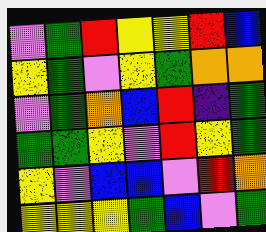[["violet", "green", "red", "yellow", "yellow", "red", "blue"], ["yellow", "green", "violet", "yellow", "green", "orange", "orange"], ["violet", "green", "orange", "blue", "red", "indigo", "green"], ["green", "green", "yellow", "violet", "red", "yellow", "green"], ["yellow", "violet", "blue", "blue", "violet", "red", "orange"], ["yellow", "yellow", "yellow", "green", "blue", "violet", "green"]]